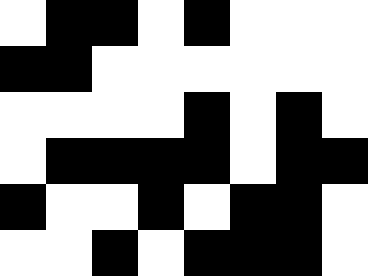[["white", "black", "black", "white", "black", "white", "white", "white"], ["black", "black", "white", "white", "white", "white", "white", "white"], ["white", "white", "white", "white", "black", "white", "black", "white"], ["white", "black", "black", "black", "black", "white", "black", "black"], ["black", "white", "white", "black", "white", "black", "black", "white"], ["white", "white", "black", "white", "black", "black", "black", "white"]]